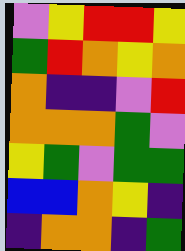[["violet", "yellow", "red", "red", "yellow"], ["green", "red", "orange", "yellow", "orange"], ["orange", "indigo", "indigo", "violet", "red"], ["orange", "orange", "orange", "green", "violet"], ["yellow", "green", "violet", "green", "green"], ["blue", "blue", "orange", "yellow", "indigo"], ["indigo", "orange", "orange", "indigo", "green"]]